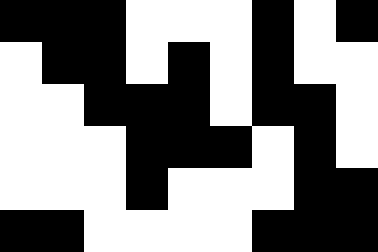[["black", "black", "black", "white", "white", "white", "black", "white", "black"], ["white", "black", "black", "white", "black", "white", "black", "white", "white"], ["white", "white", "black", "black", "black", "white", "black", "black", "white"], ["white", "white", "white", "black", "black", "black", "white", "black", "white"], ["white", "white", "white", "black", "white", "white", "white", "black", "black"], ["black", "black", "white", "white", "white", "white", "black", "black", "black"]]